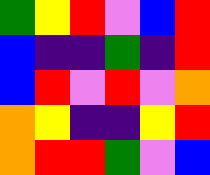[["green", "yellow", "red", "violet", "blue", "red"], ["blue", "indigo", "indigo", "green", "indigo", "red"], ["blue", "red", "violet", "red", "violet", "orange"], ["orange", "yellow", "indigo", "indigo", "yellow", "red"], ["orange", "red", "red", "green", "violet", "blue"]]